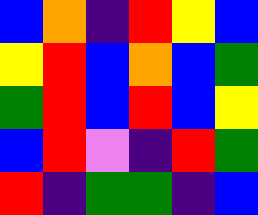[["blue", "orange", "indigo", "red", "yellow", "blue"], ["yellow", "red", "blue", "orange", "blue", "green"], ["green", "red", "blue", "red", "blue", "yellow"], ["blue", "red", "violet", "indigo", "red", "green"], ["red", "indigo", "green", "green", "indigo", "blue"]]